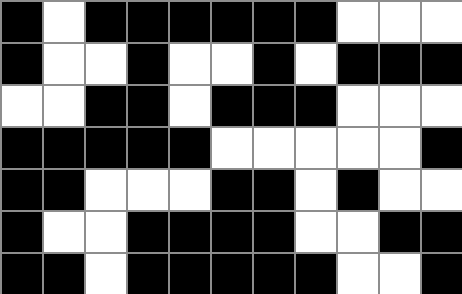[["black", "white", "black", "black", "black", "black", "black", "black", "white", "white", "white"], ["black", "white", "white", "black", "white", "white", "black", "white", "black", "black", "black"], ["white", "white", "black", "black", "white", "black", "black", "black", "white", "white", "white"], ["black", "black", "black", "black", "black", "white", "white", "white", "white", "white", "black"], ["black", "black", "white", "white", "white", "black", "black", "white", "black", "white", "white"], ["black", "white", "white", "black", "black", "black", "black", "white", "white", "black", "black"], ["black", "black", "white", "black", "black", "black", "black", "black", "white", "white", "black"]]